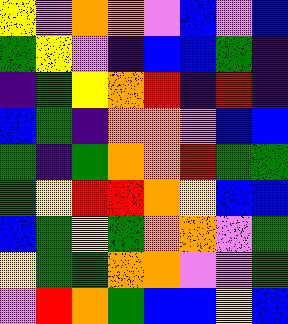[["yellow", "violet", "orange", "orange", "violet", "blue", "violet", "blue"], ["green", "yellow", "violet", "indigo", "blue", "blue", "green", "indigo"], ["indigo", "green", "yellow", "orange", "red", "indigo", "red", "indigo"], ["blue", "green", "indigo", "orange", "orange", "violet", "blue", "blue"], ["green", "indigo", "green", "orange", "orange", "red", "green", "green"], ["green", "yellow", "red", "red", "orange", "yellow", "blue", "blue"], ["blue", "green", "yellow", "green", "orange", "orange", "violet", "green"], ["yellow", "green", "green", "orange", "orange", "violet", "violet", "green"], ["violet", "red", "orange", "green", "blue", "blue", "yellow", "blue"]]